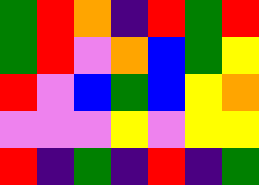[["green", "red", "orange", "indigo", "red", "green", "red"], ["green", "red", "violet", "orange", "blue", "green", "yellow"], ["red", "violet", "blue", "green", "blue", "yellow", "orange"], ["violet", "violet", "violet", "yellow", "violet", "yellow", "yellow"], ["red", "indigo", "green", "indigo", "red", "indigo", "green"]]